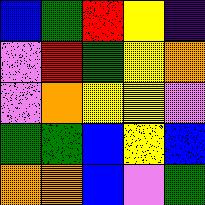[["blue", "green", "red", "yellow", "indigo"], ["violet", "red", "green", "yellow", "orange"], ["violet", "orange", "yellow", "yellow", "violet"], ["green", "green", "blue", "yellow", "blue"], ["orange", "orange", "blue", "violet", "green"]]